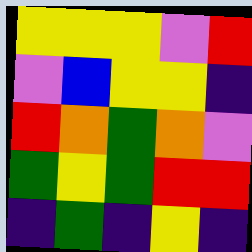[["yellow", "yellow", "yellow", "violet", "red"], ["violet", "blue", "yellow", "yellow", "indigo"], ["red", "orange", "green", "orange", "violet"], ["green", "yellow", "green", "red", "red"], ["indigo", "green", "indigo", "yellow", "indigo"]]